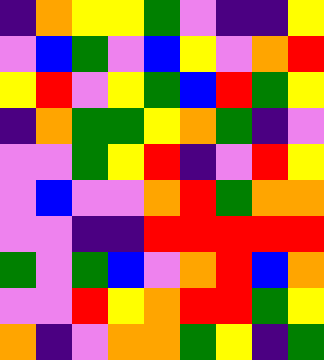[["indigo", "orange", "yellow", "yellow", "green", "violet", "indigo", "indigo", "yellow"], ["violet", "blue", "green", "violet", "blue", "yellow", "violet", "orange", "red"], ["yellow", "red", "violet", "yellow", "green", "blue", "red", "green", "yellow"], ["indigo", "orange", "green", "green", "yellow", "orange", "green", "indigo", "violet"], ["violet", "violet", "green", "yellow", "red", "indigo", "violet", "red", "yellow"], ["violet", "blue", "violet", "violet", "orange", "red", "green", "orange", "orange"], ["violet", "violet", "indigo", "indigo", "red", "red", "red", "red", "red"], ["green", "violet", "green", "blue", "violet", "orange", "red", "blue", "orange"], ["violet", "violet", "red", "yellow", "orange", "red", "red", "green", "yellow"], ["orange", "indigo", "violet", "orange", "orange", "green", "yellow", "indigo", "green"]]